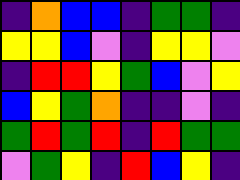[["indigo", "orange", "blue", "blue", "indigo", "green", "green", "indigo"], ["yellow", "yellow", "blue", "violet", "indigo", "yellow", "yellow", "violet"], ["indigo", "red", "red", "yellow", "green", "blue", "violet", "yellow"], ["blue", "yellow", "green", "orange", "indigo", "indigo", "violet", "indigo"], ["green", "red", "green", "red", "indigo", "red", "green", "green"], ["violet", "green", "yellow", "indigo", "red", "blue", "yellow", "indigo"]]